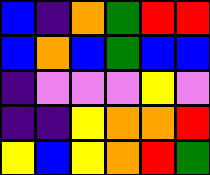[["blue", "indigo", "orange", "green", "red", "red"], ["blue", "orange", "blue", "green", "blue", "blue"], ["indigo", "violet", "violet", "violet", "yellow", "violet"], ["indigo", "indigo", "yellow", "orange", "orange", "red"], ["yellow", "blue", "yellow", "orange", "red", "green"]]